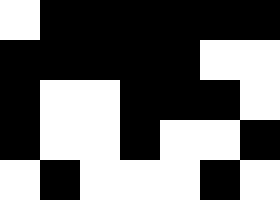[["white", "black", "black", "black", "black", "black", "black"], ["black", "black", "black", "black", "black", "white", "white"], ["black", "white", "white", "black", "black", "black", "white"], ["black", "white", "white", "black", "white", "white", "black"], ["white", "black", "white", "white", "white", "black", "white"]]